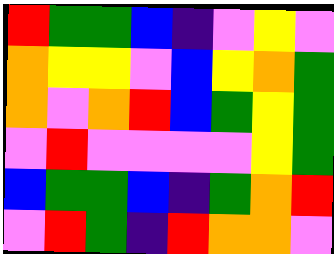[["red", "green", "green", "blue", "indigo", "violet", "yellow", "violet"], ["orange", "yellow", "yellow", "violet", "blue", "yellow", "orange", "green"], ["orange", "violet", "orange", "red", "blue", "green", "yellow", "green"], ["violet", "red", "violet", "violet", "violet", "violet", "yellow", "green"], ["blue", "green", "green", "blue", "indigo", "green", "orange", "red"], ["violet", "red", "green", "indigo", "red", "orange", "orange", "violet"]]